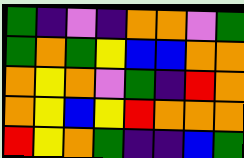[["green", "indigo", "violet", "indigo", "orange", "orange", "violet", "green"], ["green", "orange", "green", "yellow", "blue", "blue", "orange", "orange"], ["orange", "yellow", "orange", "violet", "green", "indigo", "red", "orange"], ["orange", "yellow", "blue", "yellow", "red", "orange", "orange", "orange"], ["red", "yellow", "orange", "green", "indigo", "indigo", "blue", "green"]]